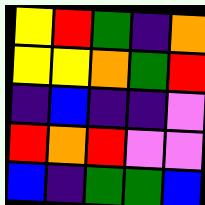[["yellow", "red", "green", "indigo", "orange"], ["yellow", "yellow", "orange", "green", "red"], ["indigo", "blue", "indigo", "indigo", "violet"], ["red", "orange", "red", "violet", "violet"], ["blue", "indigo", "green", "green", "blue"]]